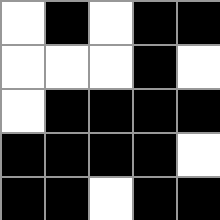[["white", "black", "white", "black", "black"], ["white", "white", "white", "black", "white"], ["white", "black", "black", "black", "black"], ["black", "black", "black", "black", "white"], ["black", "black", "white", "black", "black"]]